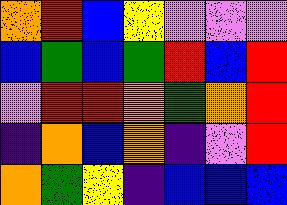[["orange", "red", "blue", "yellow", "violet", "violet", "violet"], ["blue", "green", "blue", "green", "red", "blue", "red"], ["violet", "red", "red", "orange", "green", "orange", "red"], ["indigo", "orange", "blue", "orange", "indigo", "violet", "red"], ["orange", "green", "yellow", "indigo", "blue", "blue", "blue"]]